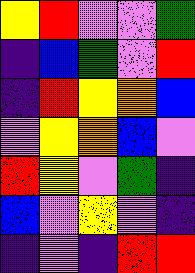[["yellow", "red", "violet", "violet", "green"], ["indigo", "blue", "green", "violet", "red"], ["indigo", "red", "yellow", "orange", "blue"], ["violet", "yellow", "orange", "blue", "violet"], ["red", "yellow", "violet", "green", "indigo"], ["blue", "violet", "yellow", "violet", "indigo"], ["indigo", "violet", "indigo", "red", "red"]]